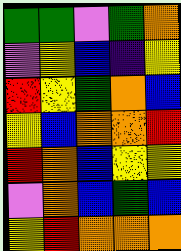[["green", "green", "violet", "green", "orange"], ["violet", "yellow", "blue", "indigo", "yellow"], ["red", "yellow", "green", "orange", "blue"], ["yellow", "blue", "orange", "orange", "red"], ["red", "orange", "blue", "yellow", "yellow"], ["violet", "orange", "blue", "green", "blue"], ["yellow", "red", "orange", "orange", "orange"]]